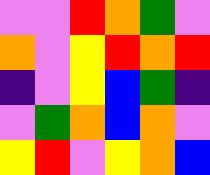[["violet", "violet", "red", "orange", "green", "violet"], ["orange", "violet", "yellow", "red", "orange", "red"], ["indigo", "violet", "yellow", "blue", "green", "indigo"], ["violet", "green", "orange", "blue", "orange", "violet"], ["yellow", "red", "violet", "yellow", "orange", "blue"]]